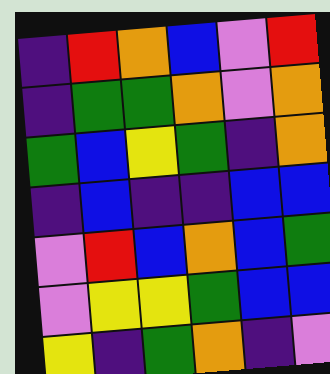[["indigo", "red", "orange", "blue", "violet", "red"], ["indigo", "green", "green", "orange", "violet", "orange"], ["green", "blue", "yellow", "green", "indigo", "orange"], ["indigo", "blue", "indigo", "indigo", "blue", "blue"], ["violet", "red", "blue", "orange", "blue", "green"], ["violet", "yellow", "yellow", "green", "blue", "blue"], ["yellow", "indigo", "green", "orange", "indigo", "violet"]]